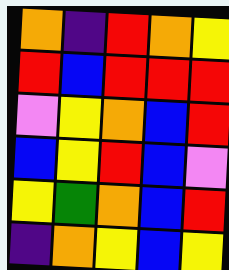[["orange", "indigo", "red", "orange", "yellow"], ["red", "blue", "red", "red", "red"], ["violet", "yellow", "orange", "blue", "red"], ["blue", "yellow", "red", "blue", "violet"], ["yellow", "green", "orange", "blue", "red"], ["indigo", "orange", "yellow", "blue", "yellow"]]